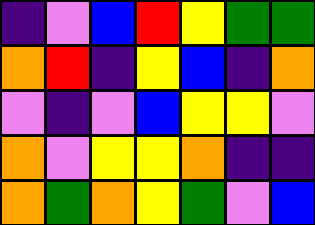[["indigo", "violet", "blue", "red", "yellow", "green", "green"], ["orange", "red", "indigo", "yellow", "blue", "indigo", "orange"], ["violet", "indigo", "violet", "blue", "yellow", "yellow", "violet"], ["orange", "violet", "yellow", "yellow", "orange", "indigo", "indigo"], ["orange", "green", "orange", "yellow", "green", "violet", "blue"]]